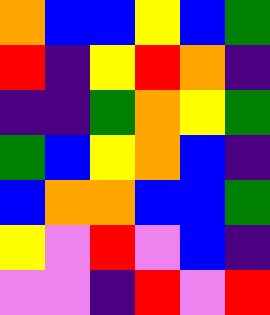[["orange", "blue", "blue", "yellow", "blue", "green"], ["red", "indigo", "yellow", "red", "orange", "indigo"], ["indigo", "indigo", "green", "orange", "yellow", "green"], ["green", "blue", "yellow", "orange", "blue", "indigo"], ["blue", "orange", "orange", "blue", "blue", "green"], ["yellow", "violet", "red", "violet", "blue", "indigo"], ["violet", "violet", "indigo", "red", "violet", "red"]]